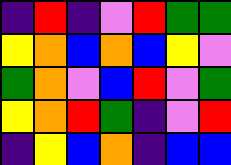[["indigo", "red", "indigo", "violet", "red", "green", "green"], ["yellow", "orange", "blue", "orange", "blue", "yellow", "violet"], ["green", "orange", "violet", "blue", "red", "violet", "green"], ["yellow", "orange", "red", "green", "indigo", "violet", "red"], ["indigo", "yellow", "blue", "orange", "indigo", "blue", "blue"]]